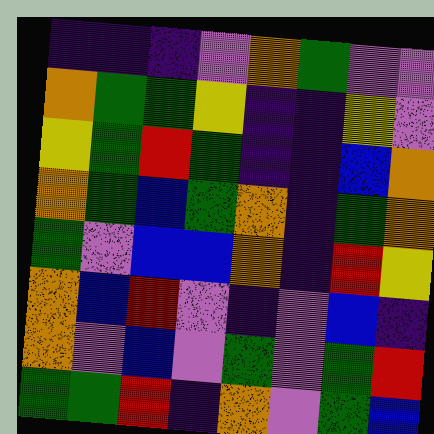[["indigo", "indigo", "indigo", "violet", "orange", "green", "violet", "violet"], ["orange", "green", "green", "yellow", "indigo", "indigo", "yellow", "violet"], ["yellow", "green", "red", "green", "indigo", "indigo", "blue", "orange"], ["orange", "green", "blue", "green", "orange", "indigo", "green", "orange"], ["green", "violet", "blue", "blue", "orange", "indigo", "red", "yellow"], ["orange", "blue", "red", "violet", "indigo", "violet", "blue", "indigo"], ["orange", "violet", "blue", "violet", "green", "violet", "green", "red"], ["green", "green", "red", "indigo", "orange", "violet", "green", "blue"]]